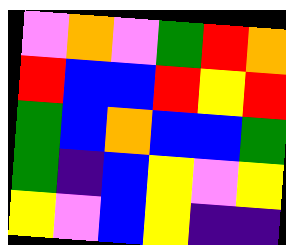[["violet", "orange", "violet", "green", "red", "orange"], ["red", "blue", "blue", "red", "yellow", "red"], ["green", "blue", "orange", "blue", "blue", "green"], ["green", "indigo", "blue", "yellow", "violet", "yellow"], ["yellow", "violet", "blue", "yellow", "indigo", "indigo"]]